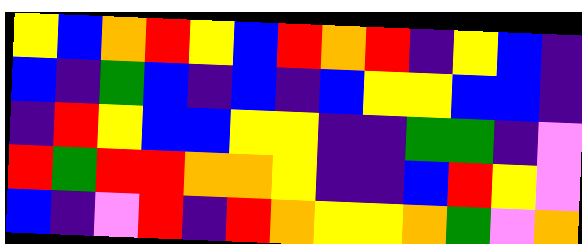[["yellow", "blue", "orange", "red", "yellow", "blue", "red", "orange", "red", "indigo", "yellow", "blue", "indigo"], ["blue", "indigo", "green", "blue", "indigo", "blue", "indigo", "blue", "yellow", "yellow", "blue", "blue", "indigo"], ["indigo", "red", "yellow", "blue", "blue", "yellow", "yellow", "indigo", "indigo", "green", "green", "indigo", "violet"], ["red", "green", "red", "red", "orange", "orange", "yellow", "indigo", "indigo", "blue", "red", "yellow", "violet"], ["blue", "indigo", "violet", "red", "indigo", "red", "orange", "yellow", "yellow", "orange", "green", "violet", "orange"]]